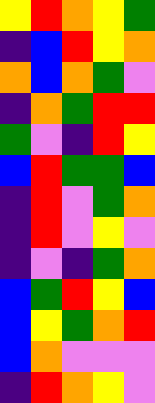[["yellow", "red", "orange", "yellow", "green"], ["indigo", "blue", "red", "yellow", "orange"], ["orange", "blue", "orange", "green", "violet"], ["indigo", "orange", "green", "red", "red"], ["green", "violet", "indigo", "red", "yellow"], ["blue", "red", "green", "green", "blue"], ["indigo", "red", "violet", "green", "orange"], ["indigo", "red", "violet", "yellow", "violet"], ["indigo", "violet", "indigo", "green", "orange"], ["blue", "green", "red", "yellow", "blue"], ["blue", "yellow", "green", "orange", "red"], ["blue", "orange", "violet", "violet", "violet"], ["indigo", "red", "orange", "yellow", "violet"]]